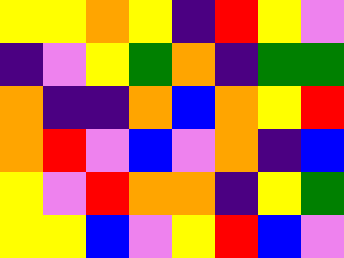[["yellow", "yellow", "orange", "yellow", "indigo", "red", "yellow", "violet"], ["indigo", "violet", "yellow", "green", "orange", "indigo", "green", "green"], ["orange", "indigo", "indigo", "orange", "blue", "orange", "yellow", "red"], ["orange", "red", "violet", "blue", "violet", "orange", "indigo", "blue"], ["yellow", "violet", "red", "orange", "orange", "indigo", "yellow", "green"], ["yellow", "yellow", "blue", "violet", "yellow", "red", "blue", "violet"]]